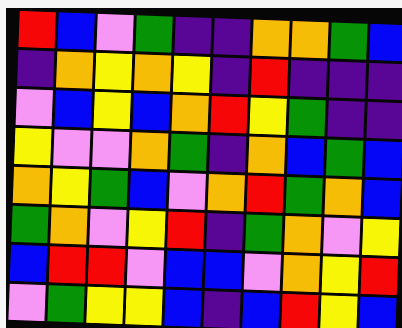[["red", "blue", "violet", "green", "indigo", "indigo", "orange", "orange", "green", "blue"], ["indigo", "orange", "yellow", "orange", "yellow", "indigo", "red", "indigo", "indigo", "indigo"], ["violet", "blue", "yellow", "blue", "orange", "red", "yellow", "green", "indigo", "indigo"], ["yellow", "violet", "violet", "orange", "green", "indigo", "orange", "blue", "green", "blue"], ["orange", "yellow", "green", "blue", "violet", "orange", "red", "green", "orange", "blue"], ["green", "orange", "violet", "yellow", "red", "indigo", "green", "orange", "violet", "yellow"], ["blue", "red", "red", "violet", "blue", "blue", "violet", "orange", "yellow", "red"], ["violet", "green", "yellow", "yellow", "blue", "indigo", "blue", "red", "yellow", "blue"]]